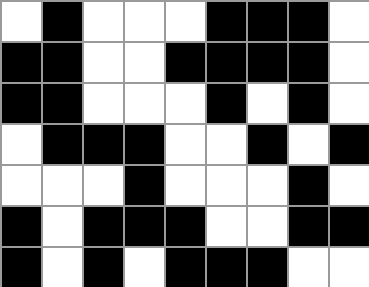[["white", "black", "white", "white", "white", "black", "black", "black", "white"], ["black", "black", "white", "white", "black", "black", "black", "black", "white"], ["black", "black", "white", "white", "white", "black", "white", "black", "white"], ["white", "black", "black", "black", "white", "white", "black", "white", "black"], ["white", "white", "white", "black", "white", "white", "white", "black", "white"], ["black", "white", "black", "black", "black", "white", "white", "black", "black"], ["black", "white", "black", "white", "black", "black", "black", "white", "white"]]